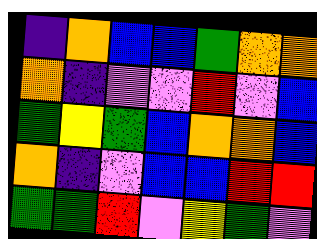[["indigo", "orange", "blue", "blue", "green", "orange", "orange"], ["orange", "indigo", "violet", "violet", "red", "violet", "blue"], ["green", "yellow", "green", "blue", "orange", "orange", "blue"], ["orange", "indigo", "violet", "blue", "blue", "red", "red"], ["green", "green", "red", "violet", "yellow", "green", "violet"]]